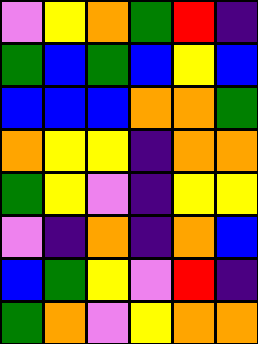[["violet", "yellow", "orange", "green", "red", "indigo"], ["green", "blue", "green", "blue", "yellow", "blue"], ["blue", "blue", "blue", "orange", "orange", "green"], ["orange", "yellow", "yellow", "indigo", "orange", "orange"], ["green", "yellow", "violet", "indigo", "yellow", "yellow"], ["violet", "indigo", "orange", "indigo", "orange", "blue"], ["blue", "green", "yellow", "violet", "red", "indigo"], ["green", "orange", "violet", "yellow", "orange", "orange"]]